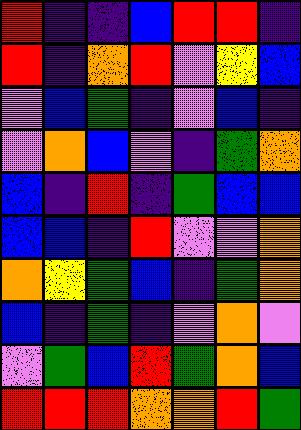[["red", "indigo", "indigo", "blue", "red", "red", "indigo"], ["red", "indigo", "orange", "red", "violet", "yellow", "blue"], ["violet", "blue", "green", "indigo", "violet", "blue", "indigo"], ["violet", "orange", "blue", "violet", "indigo", "green", "orange"], ["blue", "indigo", "red", "indigo", "green", "blue", "blue"], ["blue", "blue", "indigo", "red", "violet", "violet", "orange"], ["orange", "yellow", "green", "blue", "indigo", "green", "orange"], ["blue", "indigo", "green", "indigo", "violet", "orange", "violet"], ["violet", "green", "blue", "red", "green", "orange", "blue"], ["red", "red", "red", "orange", "orange", "red", "green"]]